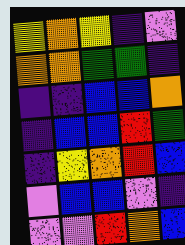[["yellow", "orange", "yellow", "indigo", "violet"], ["orange", "orange", "green", "green", "indigo"], ["indigo", "indigo", "blue", "blue", "orange"], ["indigo", "blue", "blue", "red", "green"], ["indigo", "yellow", "orange", "red", "blue"], ["violet", "blue", "blue", "violet", "indigo"], ["violet", "violet", "red", "orange", "blue"]]